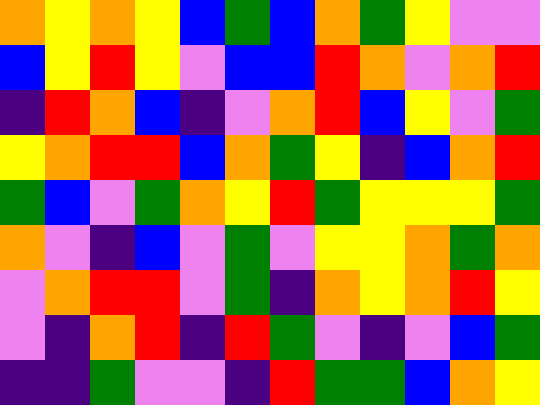[["orange", "yellow", "orange", "yellow", "blue", "green", "blue", "orange", "green", "yellow", "violet", "violet"], ["blue", "yellow", "red", "yellow", "violet", "blue", "blue", "red", "orange", "violet", "orange", "red"], ["indigo", "red", "orange", "blue", "indigo", "violet", "orange", "red", "blue", "yellow", "violet", "green"], ["yellow", "orange", "red", "red", "blue", "orange", "green", "yellow", "indigo", "blue", "orange", "red"], ["green", "blue", "violet", "green", "orange", "yellow", "red", "green", "yellow", "yellow", "yellow", "green"], ["orange", "violet", "indigo", "blue", "violet", "green", "violet", "yellow", "yellow", "orange", "green", "orange"], ["violet", "orange", "red", "red", "violet", "green", "indigo", "orange", "yellow", "orange", "red", "yellow"], ["violet", "indigo", "orange", "red", "indigo", "red", "green", "violet", "indigo", "violet", "blue", "green"], ["indigo", "indigo", "green", "violet", "violet", "indigo", "red", "green", "green", "blue", "orange", "yellow"]]